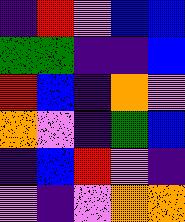[["indigo", "red", "violet", "blue", "blue"], ["green", "green", "indigo", "indigo", "blue"], ["red", "blue", "indigo", "orange", "violet"], ["orange", "violet", "indigo", "green", "blue"], ["indigo", "blue", "red", "violet", "indigo"], ["violet", "indigo", "violet", "orange", "orange"]]